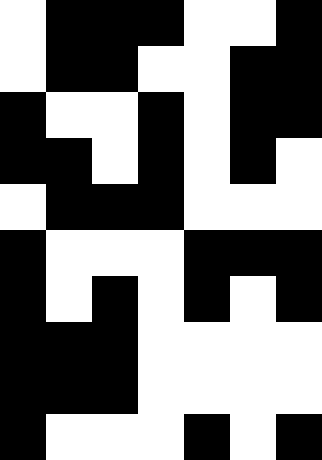[["white", "black", "black", "black", "white", "white", "black"], ["white", "black", "black", "white", "white", "black", "black"], ["black", "white", "white", "black", "white", "black", "black"], ["black", "black", "white", "black", "white", "black", "white"], ["white", "black", "black", "black", "white", "white", "white"], ["black", "white", "white", "white", "black", "black", "black"], ["black", "white", "black", "white", "black", "white", "black"], ["black", "black", "black", "white", "white", "white", "white"], ["black", "black", "black", "white", "white", "white", "white"], ["black", "white", "white", "white", "black", "white", "black"]]